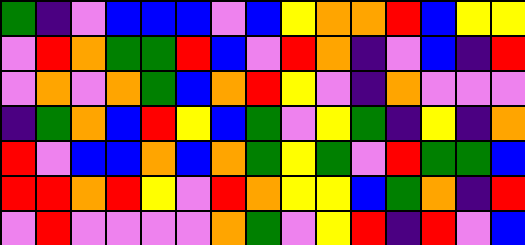[["green", "indigo", "violet", "blue", "blue", "blue", "violet", "blue", "yellow", "orange", "orange", "red", "blue", "yellow", "yellow"], ["violet", "red", "orange", "green", "green", "red", "blue", "violet", "red", "orange", "indigo", "violet", "blue", "indigo", "red"], ["violet", "orange", "violet", "orange", "green", "blue", "orange", "red", "yellow", "violet", "indigo", "orange", "violet", "violet", "violet"], ["indigo", "green", "orange", "blue", "red", "yellow", "blue", "green", "violet", "yellow", "green", "indigo", "yellow", "indigo", "orange"], ["red", "violet", "blue", "blue", "orange", "blue", "orange", "green", "yellow", "green", "violet", "red", "green", "green", "blue"], ["red", "red", "orange", "red", "yellow", "violet", "red", "orange", "yellow", "yellow", "blue", "green", "orange", "indigo", "red"], ["violet", "red", "violet", "violet", "violet", "violet", "orange", "green", "violet", "yellow", "red", "indigo", "red", "violet", "blue"]]